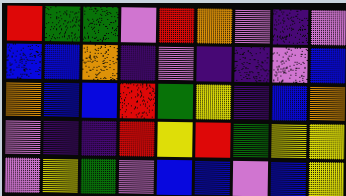[["red", "green", "green", "violet", "red", "orange", "violet", "indigo", "violet"], ["blue", "blue", "orange", "indigo", "violet", "indigo", "indigo", "violet", "blue"], ["orange", "blue", "blue", "red", "green", "yellow", "indigo", "blue", "orange"], ["violet", "indigo", "indigo", "red", "yellow", "red", "green", "yellow", "yellow"], ["violet", "yellow", "green", "violet", "blue", "blue", "violet", "blue", "yellow"]]